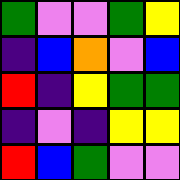[["green", "violet", "violet", "green", "yellow"], ["indigo", "blue", "orange", "violet", "blue"], ["red", "indigo", "yellow", "green", "green"], ["indigo", "violet", "indigo", "yellow", "yellow"], ["red", "blue", "green", "violet", "violet"]]